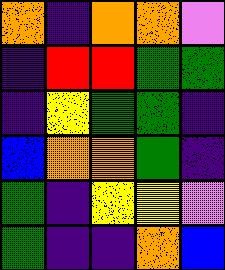[["orange", "indigo", "orange", "orange", "violet"], ["indigo", "red", "red", "green", "green"], ["indigo", "yellow", "green", "green", "indigo"], ["blue", "orange", "orange", "green", "indigo"], ["green", "indigo", "yellow", "yellow", "violet"], ["green", "indigo", "indigo", "orange", "blue"]]